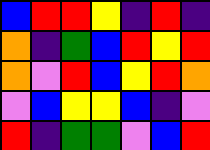[["blue", "red", "red", "yellow", "indigo", "red", "indigo"], ["orange", "indigo", "green", "blue", "red", "yellow", "red"], ["orange", "violet", "red", "blue", "yellow", "red", "orange"], ["violet", "blue", "yellow", "yellow", "blue", "indigo", "violet"], ["red", "indigo", "green", "green", "violet", "blue", "red"]]